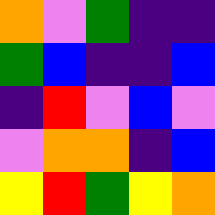[["orange", "violet", "green", "indigo", "indigo"], ["green", "blue", "indigo", "indigo", "blue"], ["indigo", "red", "violet", "blue", "violet"], ["violet", "orange", "orange", "indigo", "blue"], ["yellow", "red", "green", "yellow", "orange"]]